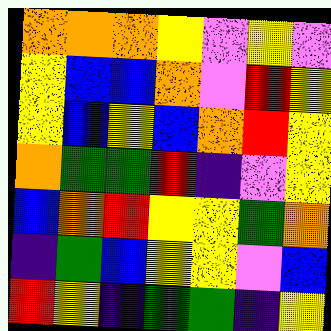[["orange", "orange", "orange", "yellow", "violet", "yellow", "violet"], ["yellow", "blue", "blue", "orange", "violet", "red", "yellow"], ["yellow", "blue", "yellow", "blue", "orange", "red", "yellow"], ["orange", "green", "green", "red", "indigo", "violet", "yellow"], ["blue", "orange", "red", "yellow", "yellow", "green", "orange"], ["indigo", "green", "blue", "yellow", "yellow", "violet", "blue"], ["red", "yellow", "indigo", "green", "green", "indigo", "yellow"]]